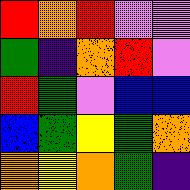[["red", "orange", "red", "violet", "violet"], ["green", "indigo", "orange", "red", "violet"], ["red", "green", "violet", "blue", "blue"], ["blue", "green", "yellow", "green", "orange"], ["orange", "yellow", "orange", "green", "indigo"]]